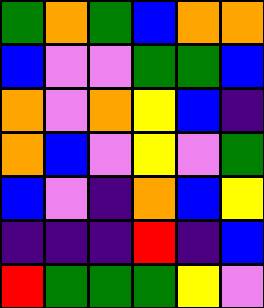[["green", "orange", "green", "blue", "orange", "orange"], ["blue", "violet", "violet", "green", "green", "blue"], ["orange", "violet", "orange", "yellow", "blue", "indigo"], ["orange", "blue", "violet", "yellow", "violet", "green"], ["blue", "violet", "indigo", "orange", "blue", "yellow"], ["indigo", "indigo", "indigo", "red", "indigo", "blue"], ["red", "green", "green", "green", "yellow", "violet"]]